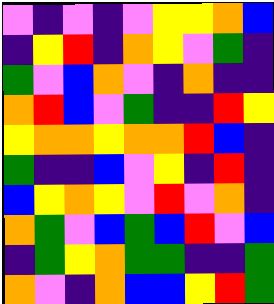[["violet", "indigo", "violet", "indigo", "violet", "yellow", "yellow", "orange", "blue"], ["indigo", "yellow", "red", "indigo", "orange", "yellow", "violet", "green", "indigo"], ["green", "violet", "blue", "orange", "violet", "indigo", "orange", "indigo", "indigo"], ["orange", "red", "blue", "violet", "green", "indigo", "indigo", "red", "yellow"], ["yellow", "orange", "orange", "yellow", "orange", "orange", "red", "blue", "indigo"], ["green", "indigo", "indigo", "blue", "violet", "yellow", "indigo", "red", "indigo"], ["blue", "yellow", "orange", "yellow", "violet", "red", "violet", "orange", "indigo"], ["orange", "green", "violet", "blue", "green", "blue", "red", "violet", "blue"], ["indigo", "green", "yellow", "orange", "green", "green", "indigo", "indigo", "green"], ["orange", "violet", "indigo", "orange", "blue", "blue", "yellow", "red", "green"]]